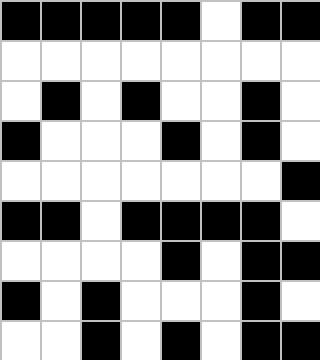[["black", "black", "black", "black", "black", "white", "black", "black"], ["white", "white", "white", "white", "white", "white", "white", "white"], ["white", "black", "white", "black", "white", "white", "black", "white"], ["black", "white", "white", "white", "black", "white", "black", "white"], ["white", "white", "white", "white", "white", "white", "white", "black"], ["black", "black", "white", "black", "black", "black", "black", "white"], ["white", "white", "white", "white", "black", "white", "black", "black"], ["black", "white", "black", "white", "white", "white", "black", "white"], ["white", "white", "black", "white", "black", "white", "black", "black"]]